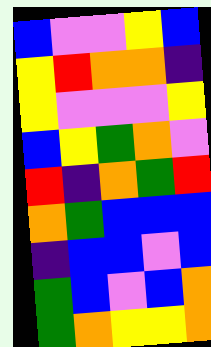[["blue", "violet", "violet", "yellow", "blue"], ["yellow", "red", "orange", "orange", "indigo"], ["yellow", "violet", "violet", "violet", "yellow"], ["blue", "yellow", "green", "orange", "violet"], ["red", "indigo", "orange", "green", "red"], ["orange", "green", "blue", "blue", "blue"], ["indigo", "blue", "blue", "violet", "blue"], ["green", "blue", "violet", "blue", "orange"], ["green", "orange", "yellow", "yellow", "orange"]]